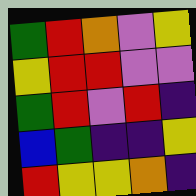[["green", "red", "orange", "violet", "yellow"], ["yellow", "red", "red", "violet", "violet"], ["green", "red", "violet", "red", "indigo"], ["blue", "green", "indigo", "indigo", "yellow"], ["red", "yellow", "yellow", "orange", "indigo"]]